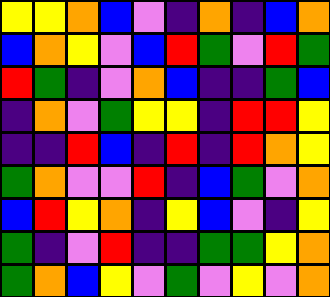[["yellow", "yellow", "orange", "blue", "violet", "indigo", "orange", "indigo", "blue", "orange"], ["blue", "orange", "yellow", "violet", "blue", "red", "green", "violet", "red", "green"], ["red", "green", "indigo", "violet", "orange", "blue", "indigo", "indigo", "green", "blue"], ["indigo", "orange", "violet", "green", "yellow", "yellow", "indigo", "red", "red", "yellow"], ["indigo", "indigo", "red", "blue", "indigo", "red", "indigo", "red", "orange", "yellow"], ["green", "orange", "violet", "violet", "red", "indigo", "blue", "green", "violet", "orange"], ["blue", "red", "yellow", "orange", "indigo", "yellow", "blue", "violet", "indigo", "yellow"], ["green", "indigo", "violet", "red", "indigo", "indigo", "green", "green", "yellow", "orange"], ["green", "orange", "blue", "yellow", "violet", "green", "violet", "yellow", "violet", "orange"]]